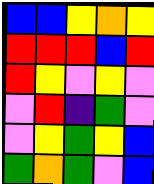[["blue", "blue", "yellow", "orange", "yellow"], ["red", "red", "red", "blue", "red"], ["red", "yellow", "violet", "yellow", "violet"], ["violet", "red", "indigo", "green", "violet"], ["violet", "yellow", "green", "yellow", "blue"], ["green", "orange", "green", "violet", "blue"]]